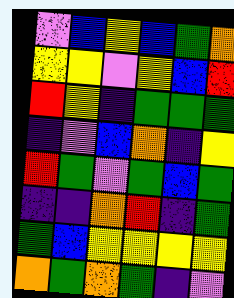[["violet", "blue", "yellow", "blue", "green", "orange"], ["yellow", "yellow", "violet", "yellow", "blue", "red"], ["red", "yellow", "indigo", "green", "green", "green"], ["indigo", "violet", "blue", "orange", "indigo", "yellow"], ["red", "green", "violet", "green", "blue", "green"], ["indigo", "indigo", "orange", "red", "indigo", "green"], ["green", "blue", "yellow", "yellow", "yellow", "yellow"], ["orange", "green", "orange", "green", "indigo", "violet"]]